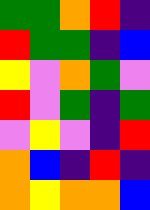[["green", "green", "orange", "red", "indigo"], ["red", "green", "green", "indigo", "blue"], ["yellow", "violet", "orange", "green", "violet"], ["red", "violet", "green", "indigo", "green"], ["violet", "yellow", "violet", "indigo", "red"], ["orange", "blue", "indigo", "red", "indigo"], ["orange", "yellow", "orange", "orange", "blue"]]